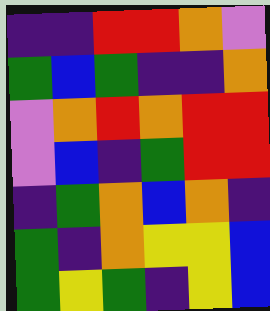[["indigo", "indigo", "red", "red", "orange", "violet"], ["green", "blue", "green", "indigo", "indigo", "orange"], ["violet", "orange", "red", "orange", "red", "red"], ["violet", "blue", "indigo", "green", "red", "red"], ["indigo", "green", "orange", "blue", "orange", "indigo"], ["green", "indigo", "orange", "yellow", "yellow", "blue"], ["green", "yellow", "green", "indigo", "yellow", "blue"]]